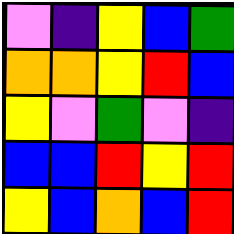[["violet", "indigo", "yellow", "blue", "green"], ["orange", "orange", "yellow", "red", "blue"], ["yellow", "violet", "green", "violet", "indigo"], ["blue", "blue", "red", "yellow", "red"], ["yellow", "blue", "orange", "blue", "red"]]